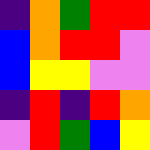[["indigo", "orange", "green", "red", "red"], ["blue", "orange", "red", "red", "violet"], ["blue", "yellow", "yellow", "violet", "violet"], ["indigo", "red", "indigo", "red", "orange"], ["violet", "red", "green", "blue", "yellow"]]